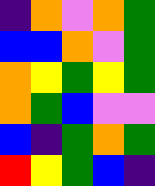[["indigo", "orange", "violet", "orange", "green"], ["blue", "blue", "orange", "violet", "green"], ["orange", "yellow", "green", "yellow", "green"], ["orange", "green", "blue", "violet", "violet"], ["blue", "indigo", "green", "orange", "green"], ["red", "yellow", "green", "blue", "indigo"]]